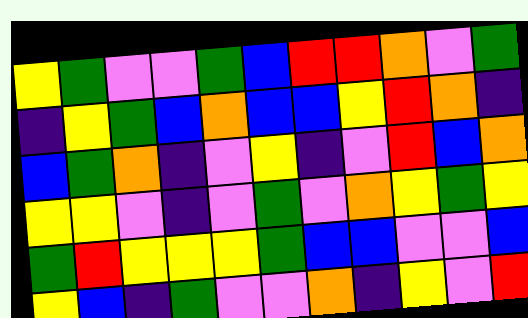[["yellow", "green", "violet", "violet", "green", "blue", "red", "red", "orange", "violet", "green"], ["indigo", "yellow", "green", "blue", "orange", "blue", "blue", "yellow", "red", "orange", "indigo"], ["blue", "green", "orange", "indigo", "violet", "yellow", "indigo", "violet", "red", "blue", "orange"], ["yellow", "yellow", "violet", "indigo", "violet", "green", "violet", "orange", "yellow", "green", "yellow"], ["green", "red", "yellow", "yellow", "yellow", "green", "blue", "blue", "violet", "violet", "blue"], ["yellow", "blue", "indigo", "green", "violet", "violet", "orange", "indigo", "yellow", "violet", "red"]]